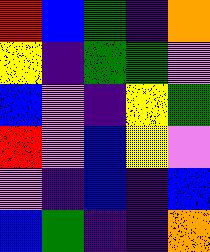[["red", "blue", "green", "indigo", "orange"], ["yellow", "indigo", "green", "green", "violet"], ["blue", "violet", "indigo", "yellow", "green"], ["red", "violet", "blue", "yellow", "violet"], ["violet", "indigo", "blue", "indigo", "blue"], ["blue", "green", "indigo", "indigo", "orange"]]